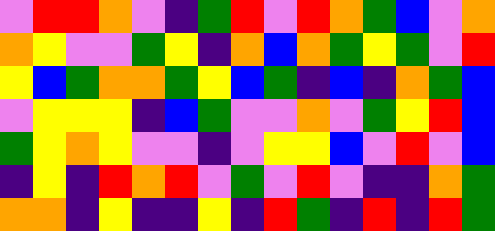[["violet", "red", "red", "orange", "violet", "indigo", "green", "red", "violet", "red", "orange", "green", "blue", "violet", "orange"], ["orange", "yellow", "violet", "violet", "green", "yellow", "indigo", "orange", "blue", "orange", "green", "yellow", "green", "violet", "red"], ["yellow", "blue", "green", "orange", "orange", "green", "yellow", "blue", "green", "indigo", "blue", "indigo", "orange", "green", "blue"], ["violet", "yellow", "yellow", "yellow", "indigo", "blue", "green", "violet", "violet", "orange", "violet", "green", "yellow", "red", "blue"], ["green", "yellow", "orange", "yellow", "violet", "violet", "indigo", "violet", "yellow", "yellow", "blue", "violet", "red", "violet", "blue"], ["indigo", "yellow", "indigo", "red", "orange", "red", "violet", "green", "violet", "red", "violet", "indigo", "indigo", "orange", "green"], ["orange", "orange", "indigo", "yellow", "indigo", "indigo", "yellow", "indigo", "red", "green", "indigo", "red", "indigo", "red", "green"]]